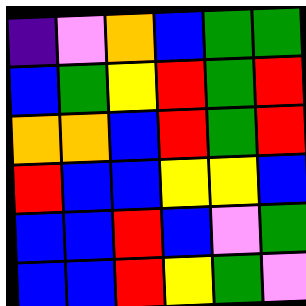[["indigo", "violet", "orange", "blue", "green", "green"], ["blue", "green", "yellow", "red", "green", "red"], ["orange", "orange", "blue", "red", "green", "red"], ["red", "blue", "blue", "yellow", "yellow", "blue"], ["blue", "blue", "red", "blue", "violet", "green"], ["blue", "blue", "red", "yellow", "green", "violet"]]